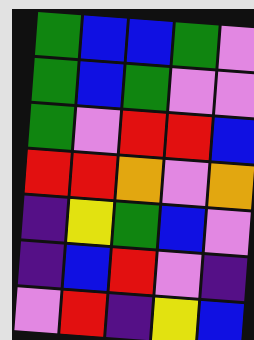[["green", "blue", "blue", "green", "violet"], ["green", "blue", "green", "violet", "violet"], ["green", "violet", "red", "red", "blue"], ["red", "red", "orange", "violet", "orange"], ["indigo", "yellow", "green", "blue", "violet"], ["indigo", "blue", "red", "violet", "indigo"], ["violet", "red", "indigo", "yellow", "blue"]]